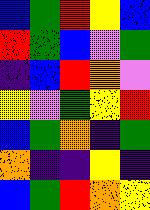[["blue", "green", "red", "yellow", "blue"], ["red", "green", "blue", "violet", "green"], ["indigo", "blue", "red", "orange", "violet"], ["yellow", "violet", "green", "yellow", "red"], ["blue", "green", "orange", "indigo", "green"], ["orange", "indigo", "indigo", "yellow", "indigo"], ["blue", "green", "red", "orange", "yellow"]]